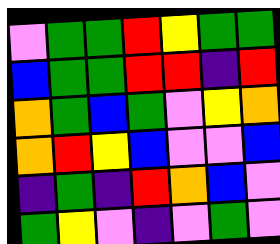[["violet", "green", "green", "red", "yellow", "green", "green"], ["blue", "green", "green", "red", "red", "indigo", "red"], ["orange", "green", "blue", "green", "violet", "yellow", "orange"], ["orange", "red", "yellow", "blue", "violet", "violet", "blue"], ["indigo", "green", "indigo", "red", "orange", "blue", "violet"], ["green", "yellow", "violet", "indigo", "violet", "green", "violet"]]